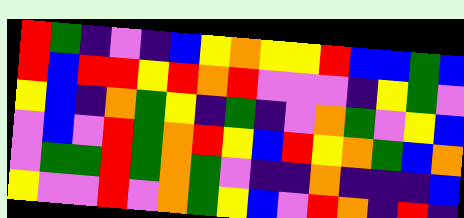[["red", "green", "indigo", "violet", "indigo", "blue", "yellow", "orange", "yellow", "yellow", "red", "blue", "blue", "green", "blue"], ["red", "blue", "red", "red", "yellow", "red", "orange", "red", "violet", "violet", "violet", "indigo", "yellow", "green", "violet"], ["yellow", "blue", "indigo", "orange", "green", "yellow", "indigo", "green", "indigo", "violet", "orange", "green", "violet", "yellow", "blue"], ["violet", "blue", "violet", "red", "green", "orange", "red", "yellow", "blue", "red", "yellow", "orange", "green", "blue", "orange"], ["violet", "green", "green", "red", "green", "orange", "green", "violet", "indigo", "indigo", "orange", "indigo", "indigo", "indigo", "blue"], ["yellow", "violet", "violet", "red", "violet", "orange", "green", "yellow", "blue", "violet", "red", "orange", "indigo", "red", "indigo"]]